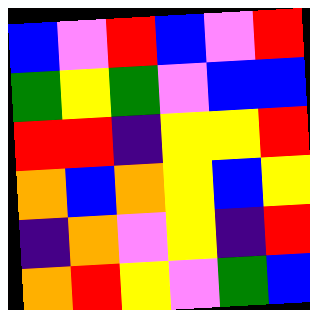[["blue", "violet", "red", "blue", "violet", "red"], ["green", "yellow", "green", "violet", "blue", "blue"], ["red", "red", "indigo", "yellow", "yellow", "red"], ["orange", "blue", "orange", "yellow", "blue", "yellow"], ["indigo", "orange", "violet", "yellow", "indigo", "red"], ["orange", "red", "yellow", "violet", "green", "blue"]]